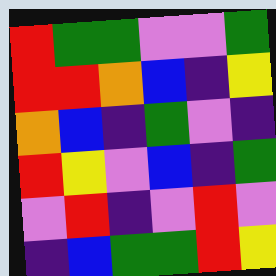[["red", "green", "green", "violet", "violet", "green"], ["red", "red", "orange", "blue", "indigo", "yellow"], ["orange", "blue", "indigo", "green", "violet", "indigo"], ["red", "yellow", "violet", "blue", "indigo", "green"], ["violet", "red", "indigo", "violet", "red", "violet"], ["indigo", "blue", "green", "green", "red", "yellow"]]